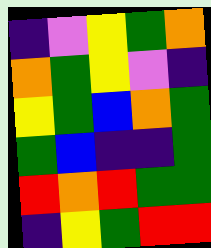[["indigo", "violet", "yellow", "green", "orange"], ["orange", "green", "yellow", "violet", "indigo"], ["yellow", "green", "blue", "orange", "green"], ["green", "blue", "indigo", "indigo", "green"], ["red", "orange", "red", "green", "green"], ["indigo", "yellow", "green", "red", "red"]]